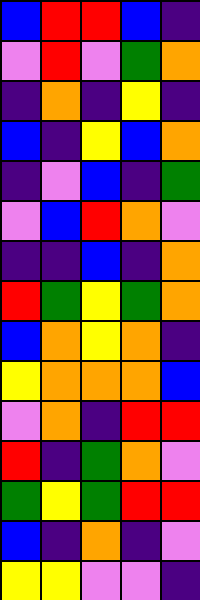[["blue", "red", "red", "blue", "indigo"], ["violet", "red", "violet", "green", "orange"], ["indigo", "orange", "indigo", "yellow", "indigo"], ["blue", "indigo", "yellow", "blue", "orange"], ["indigo", "violet", "blue", "indigo", "green"], ["violet", "blue", "red", "orange", "violet"], ["indigo", "indigo", "blue", "indigo", "orange"], ["red", "green", "yellow", "green", "orange"], ["blue", "orange", "yellow", "orange", "indigo"], ["yellow", "orange", "orange", "orange", "blue"], ["violet", "orange", "indigo", "red", "red"], ["red", "indigo", "green", "orange", "violet"], ["green", "yellow", "green", "red", "red"], ["blue", "indigo", "orange", "indigo", "violet"], ["yellow", "yellow", "violet", "violet", "indigo"]]